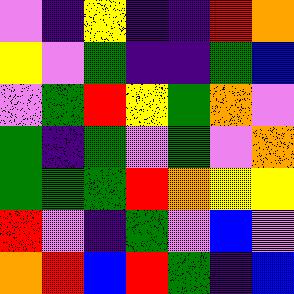[["violet", "indigo", "yellow", "indigo", "indigo", "red", "orange"], ["yellow", "violet", "green", "indigo", "indigo", "green", "blue"], ["violet", "green", "red", "yellow", "green", "orange", "violet"], ["green", "indigo", "green", "violet", "green", "violet", "orange"], ["green", "green", "green", "red", "orange", "yellow", "yellow"], ["red", "violet", "indigo", "green", "violet", "blue", "violet"], ["orange", "red", "blue", "red", "green", "indigo", "blue"]]